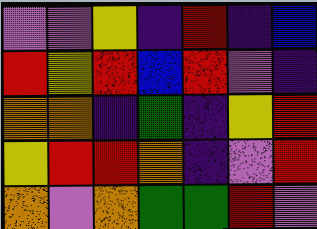[["violet", "violet", "yellow", "indigo", "red", "indigo", "blue"], ["red", "yellow", "red", "blue", "red", "violet", "indigo"], ["orange", "orange", "indigo", "green", "indigo", "yellow", "red"], ["yellow", "red", "red", "orange", "indigo", "violet", "red"], ["orange", "violet", "orange", "green", "green", "red", "violet"]]